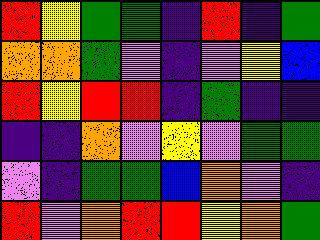[["red", "yellow", "green", "green", "indigo", "red", "indigo", "green"], ["orange", "orange", "green", "violet", "indigo", "violet", "yellow", "blue"], ["red", "yellow", "red", "red", "indigo", "green", "indigo", "indigo"], ["indigo", "indigo", "orange", "violet", "yellow", "violet", "green", "green"], ["violet", "indigo", "green", "green", "blue", "orange", "violet", "indigo"], ["red", "violet", "orange", "red", "red", "yellow", "orange", "green"]]